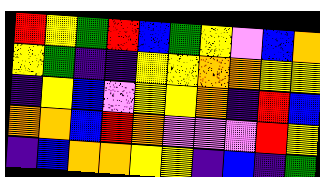[["red", "yellow", "green", "red", "blue", "green", "yellow", "violet", "blue", "orange"], ["yellow", "green", "indigo", "indigo", "yellow", "yellow", "orange", "orange", "yellow", "yellow"], ["indigo", "yellow", "blue", "violet", "yellow", "yellow", "orange", "indigo", "red", "blue"], ["orange", "orange", "blue", "red", "orange", "violet", "violet", "violet", "red", "yellow"], ["indigo", "blue", "orange", "orange", "yellow", "yellow", "indigo", "blue", "indigo", "green"]]